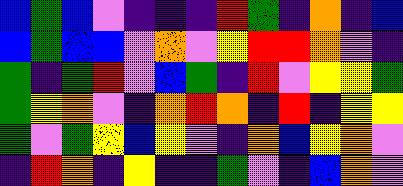[["blue", "green", "blue", "violet", "indigo", "indigo", "indigo", "red", "green", "indigo", "orange", "indigo", "blue"], ["blue", "green", "blue", "blue", "violet", "orange", "violet", "yellow", "red", "red", "orange", "violet", "indigo"], ["green", "indigo", "green", "red", "violet", "blue", "green", "indigo", "red", "violet", "yellow", "yellow", "green"], ["green", "yellow", "orange", "violet", "indigo", "orange", "red", "orange", "indigo", "red", "indigo", "yellow", "yellow"], ["green", "violet", "green", "yellow", "blue", "yellow", "violet", "indigo", "orange", "blue", "yellow", "orange", "violet"], ["indigo", "red", "orange", "indigo", "yellow", "indigo", "indigo", "green", "violet", "indigo", "blue", "orange", "violet"]]